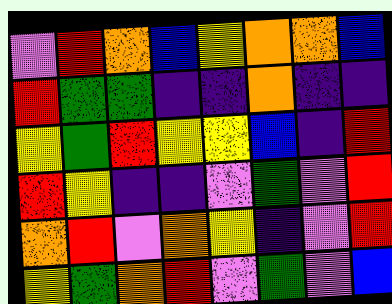[["violet", "red", "orange", "blue", "yellow", "orange", "orange", "blue"], ["red", "green", "green", "indigo", "indigo", "orange", "indigo", "indigo"], ["yellow", "green", "red", "yellow", "yellow", "blue", "indigo", "red"], ["red", "yellow", "indigo", "indigo", "violet", "green", "violet", "red"], ["orange", "red", "violet", "orange", "yellow", "indigo", "violet", "red"], ["yellow", "green", "orange", "red", "violet", "green", "violet", "blue"]]